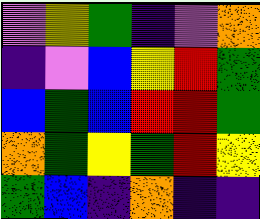[["violet", "yellow", "green", "indigo", "violet", "orange"], ["indigo", "violet", "blue", "yellow", "red", "green"], ["blue", "green", "blue", "red", "red", "green"], ["orange", "green", "yellow", "green", "red", "yellow"], ["green", "blue", "indigo", "orange", "indigo", "indigo"]]